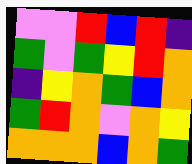[["violet", "violet", "red", "blue", "red", "indigo"], ["green", "violet", "green", "yellow", "red", "orange"], ["indigo", "yellow", "orange", "green", "blue", "orange"], ["green", "red", "orange", "violet", "orange", "yellow"], ["orange", "orange", "orange", "blue", "orange", "green"]]